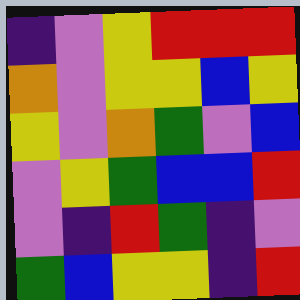[["indigo", "violet", "yellow", "red", "red", "red"], ["orange", "violet", "yellow", "yellow", "blue", "yellow"], ["yellow", "violet", "orange", "green", "violet", "blue"], ["violet", "yellow", "green", "blue", "blue", "red"], ["violet", "indigo", "red", "green", "indigo", "violet"], ["green", "blue", "yellow", "yellow", "indigo", "red"]]